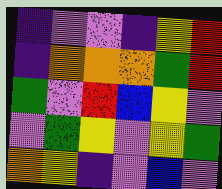[["indigo", "violet", "violet", "indigo", "yellow", "red"], ["indigo", "orange", "orange", "orange", "green", "red"], ["green", "violet", "red", "blue", "yellow", "violet"], ["violet", "green", "yellow", "violet", "yellow", "green"], ["orange", "yellow", "indigo", "violet", "blue", "violet"]]